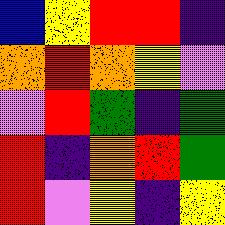[["blue", "yellow", "red", "red", "indigo"], ["orange", "red", "orange", "yellow", "violet"], ["violet", "red", "green", "indigo", "green"], ["red", "indigo", "orange", "red", "green"], ["red", "violet", "yellow", "indigo", "yellow"]]